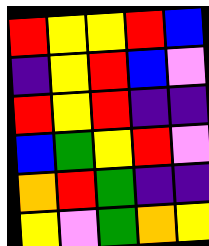[["red", "yellow", "yellow", "red", "blue"], ["indigo", "yellow", "red", "blue", "violet"], ["red", "yellow", "red", "indigo", "indigo"], ["blue", "green", "yellow", "red", "violet"], ["orange", "red", "green", "indigo", "indigo"], ["yellow", "violet", "green", "orange", "yellow"]]